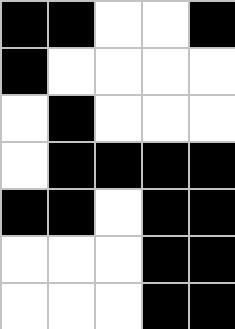[["black", "black", "white", "white", "black"], ["black", "white", "white", "white", "white"], ["white", "black", "white", "white", "white"], ["white", "black", "black", "black", "black"], ["black", "black", "white", "black", "black"], ["white", "white", "white", "black", "black"], ["white", "white", "white", "black", "black"]]